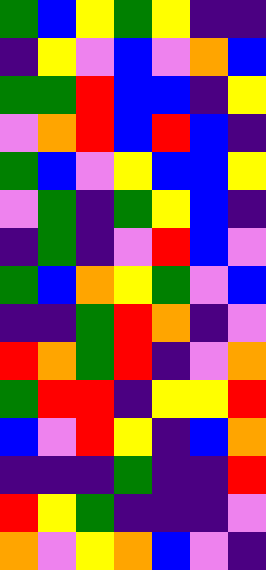[["green", "blue", "yellow", "green", "yellow", "indigo", "indigo"], ["indigo", "yellow", "violet", "blue", "violet", "orange", "blue"], ["green", "green", "red", "blue", "blue", "indigo", "yellow"], ["violet", "orange", "red", "blue", "red", "blue", "indigo"], ["green", "blue", "violet", "yellow", "blue", "blue", "yellow"], ["violet", "green", "indigo", "green", "yellow", "blue", "indigo"], ["indigo", "green", "indigo", "violet", "red", "blue", "violet"], ["green", "blue", "orange", "yellow", "green", "violet", "blue"], ["indigo", "indigo", "green", "red", "orange", "indigo", "violet"], ["red", "orange", "green", "red", "indigo", "violet", "orange"], ["green", "red", "red", "indigo", "yellow", "yellow", "red"], ["blue", "violet", "red", "yellow", "indigo", "blue", "orange"], ["indigo", "indigo", "indigo", "green", "indigo", "indigo", "red"], ["red", "yellow", "green", "indigo", "indigo", "indigo", "violet"], ["orange", "violet", "yellow", "orange", "blue", "violet", "indigo"]]